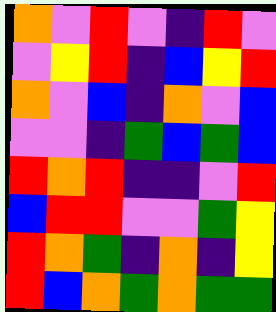[["orange", "violet", "red", "violet", "indigo", "red", "violet"], ["violet", "yellow", "red", "indigo", "blue", "yellow", "red"], ["orange", "violet", "blue", "indigo", "orange", "violet", "blue"], ["violet", "violet", "indigo", "green", "blue", "green", "blue"], ["red", "orange", "red", "indigo", "indigo", "violet", "red"], ["blue", "red", "red", "violet", "violet", "green", "yellow"], ["red", "orange", "green", "indigo", "orange", "indigo", "yellow"], ["red", "blue", "orange", "green", "orange", "green", "green"]]